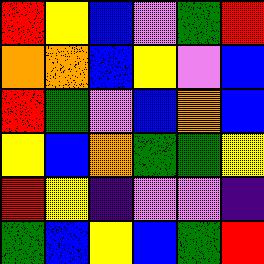[["red", "yellow", "blue", "violet", "green", "red"], ["orange", "orange", "blue", "yellow", "violet", "blue"], ["red", "green", "violet", "blue", "orange", "blue"], ["yellow", "blue", "orange", "green", "green", "yellow"], ["red", "yellow", "indigo", "violet", "violet", "indigo"], ["green", "blue", "yellow", "blue", "green", "red"]]